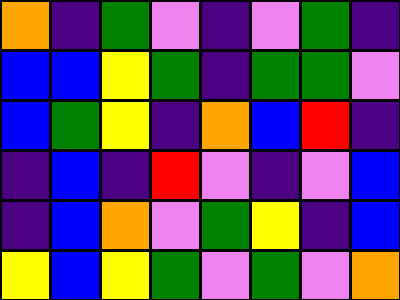[["orange", "indigo", "green", "violet", "indigo", "violet", "green", "indigo"], ["blue", "blue", "yellow", "green", "indigo", "green", "green", "violet"], ["blue", "green", "yellow", "indigo", "orange", "blue", "red", "indigo"], ["indigo", "blue", "indigo", "red", "violet", "indigo", "violet", "blue"], ["indigo", "blue", "orange", "violet", "green", "yellow", "indigo", "blue"], ["yellow", "blue", "yellow", "green", "violet", "green", "violet", "orange"]]